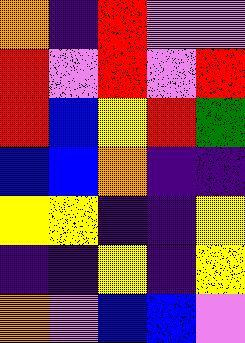[["orange", "indigo", "red", "violet", "violet"], ["red", "violet", "red", "violet", "red"], ["red", "blue", "yellow", "red", "green"], ["blue", "blue", "orange", "indigo", "indigo"], ["yellow", "yellow", "indigo", "indigo", "yellow"], ["indigo", "indigo", "yellow", "indigo", "yellow"], ["orange", "violet", "blue", "blue", "violet"]]